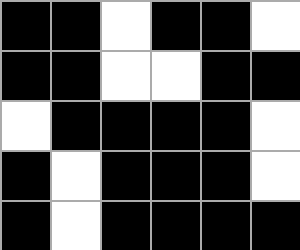[["black", "black", "white", "black", "black", "white"], ["black", "black", "white", "white", "black", "black"], ["white", "black", "black", "black", "black", "white"], ["black", "white", "black", "black", "black", "white"], ["black", "white", "black", "black", "black", "black"]]